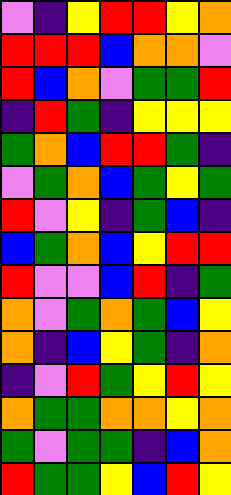[["violet", "indigo", "yellow", "red", "red", "yellow", "orange"], ["red", "red", "red", "blue", "orange", "orange", "violet"], ["red", "blue", "orange", "violet", "green", "green", "red"], ["indigo", "red", "green", "indigo", "yellow", "yellow", "yellow"], ["green", "orange", "blue", "red", "red", "green", "indigo"], ["violet", "green", "orange", "blue", "green", "yellow", "green"], ["red", "violet", "yellow", "indigo", "green", "blue", "indigo"], ["blue", "green", "orange", "blue", "yellow", "red", "red"], ["red", "violet", "violet", "blue", "red", "indigo", "green"], ["orange", "violet", "green", "orange", "green", "blue", "yellow"], ["orange", "indigo", "blue", "yellow", "green", "indigo", "orange"], ["indigo", "violet", "red", "green", "yellow", "red", "yellow"], ["orange", "green", "green", "orange", "orange", "yellow", "orange"], ["green", "violet", "green", "green", "indigo", "blue", "orange"], ["red", "green", "green", "yellow", "blue", "red", "yellow"]]